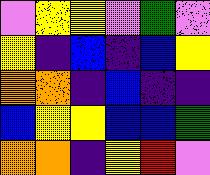[["violet", "yellow", "yellow", "violet", "green", "violet"], ["yellow", "indigo", "blue", "indigo", "blue", "yellow"], ["orange", "orange", "indigo", "blue", "indigo", "indigo"], ["blue", "yellow", "yellow", "blue", "blue", "green"], ["orange", "orange", "indigo", "yellow", "red", "violet"]]